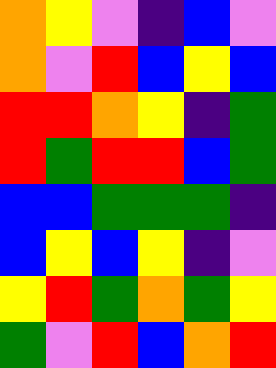[["orange", "yellow", "violet", "indigo", "blue", "violet"], ["orange", "violet", "red", "blue", "yellow", "blue"], ["red", "red", "orange", "yellow", "indigo", "green"], ["red", "green", "red", "red", "blue", "green"], ["blue", "blue", "green", "green", "green", "indigo"], ["blue", "yellow", "blue", "yellow", "indigo", "violet"], ["yellow", "red", "green", "orange", "green", "yellow"], ["green", "violet", "red", "blue", "orange", "red"]]